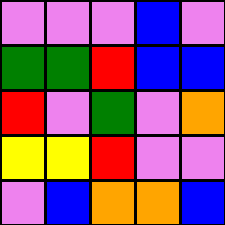[["violet", "violet", "violet", "blue", "violet"], ["green", "green", "red", "blue", "blue"], ["red", "violet", "green", "violet", "orange"], ["yellow", "yellow", "red", "violet", "violet"], ["violet", "blue", "orange", "orange", "blue"]]